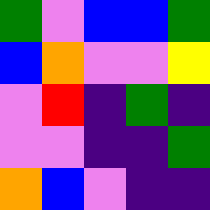[["green", "violet", "blue", "blue", "green"], ["blue", "orange", "violet", "violet", "yellow"], ["violet", "red", "indigo", "green", "indigo"], ["violet", "violet", "indigo", "indigo", "green"], ["orange", "blue", "violet", "indigo", "indigo"]]